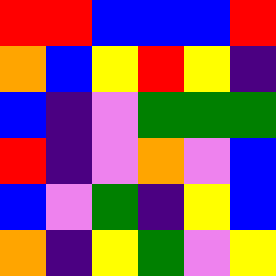[["red", "red", "blue", "blue", "blue", "red"], ["orange", "blue", "yellow", "red", "yellow", "indigo"], ["blue", "indigo", "violet", "green", "green", "green"], ["red", "indigo", "violet", "orange", "violet", "blue"], ["blue", "violet", "green", "indigo", "yellow", "blue"], ["orange", "indigo", "yellow", "green", "violet", "yellow"]]